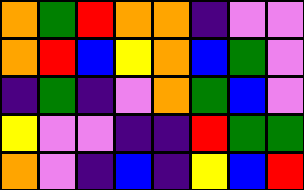[["orange", "green", "red", "orange", "orange", "indigo", "violet", "violet"], ["orange", "red", "blue", "yellow", "orange", "blue", "green", "violet"], ["indigo", "green", "indigo", "violet", "orange", "green", "blue", "violet"], ["yellow", "violet", "violet", "indigo", "indigo", "red", "green", "green"], ["orange", "violet", "indigo", "blue", "indigo", "yellow", "blue", "red"]]